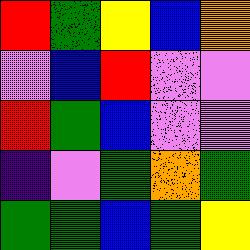[["red", "green", "yellow", "blue", "orange"], ["violet", "blue", "red", "violet", "violet"], ["red", "green", "blue", "violet", "violet"], ["indigo", "violet", "green", "orange", "green"], ["green", "green", "blue", "green", "yellow"]]